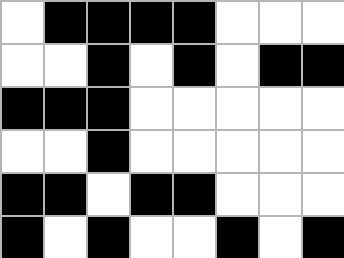[["white", "black", "black", "black", "black", "white", "white", "white"], ["white", "white", "black", "white", "black", "white", "black", "black"], ["black", "black", "black", "white", "white", "white", "white", "white"], ["white", "white", "black", "white", "white", "white", "white", "white"], ["black", "black", "white", "black", "black", "white", "white", "white"], ["black", "white", "black", "white", "white", "black", "white", "black"]]